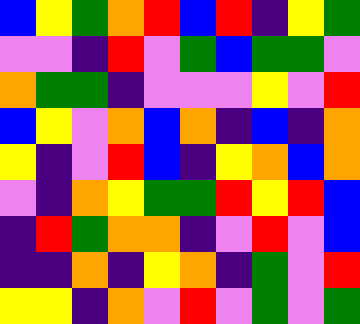[["blue", "yellow", "green", "orange", "red", "blue", "red", "indigo", "yellow", "green"], ["violet", "violet", "indigo", "red", "violet", "green", "blue", "green", "green", "violet"], ["orange", "green", "green", "indigo", "violet", "violet", "violet", "yellow", "violet", "red"], ["blue", "yellow", "violet", "orange", "blue", "orange", "indigo", "blue", "indigo", "orange"], ["yellow", "indigo", "violet", "red", "blue", "indigo", "yellow", "orange", "blue", "orange"], ["violet", "indigo", "orange", "yellow", "green", "green", "red", "yellow", "red", "blue"], ["indigo", "red", "green", "orange", "orange", "indigo", "violet", "red", "violet", "blue"], ["indigo", "indigo", "orange", "indigo", "yellow", "orange", "indigo", "green", "violet", "red"], ["yellow", "yellow", "indigo", "orange", "violet", "red", "violet", "green", "violet", "green"]]